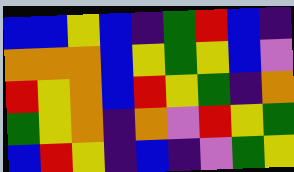[["blue", "blue", "yellow", "blue", "indigo", "green", "red", "blue", "indigo"], ["orange", "orange", "orange", "blue", "yellow", "green", "yellow", "blue", "violet"], ["red", "yellow", "orange", "blue", "red", "yellow", "green", "indigo", "orange"], ["green", "yellow", "orange", "indigo", "orange", "violet", "red", "yellow", "green"], ["blue", "red", "yellow", "indigo", "blue", "indigo", "violet", "green", "yellow"]]